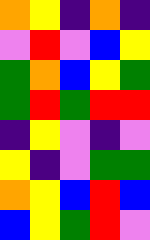[["orange", "yellow", "indigo", "orange", "indigo"], ["violet", "red", "violet", "blue", "yellow"], ["green", "orange", "blue", "yellow", "green"], ["green", "red", "green", "red", "red"], ["indigo", "yellow", "violet", "indigo", "violet"], ["yellow", "indigo", "violet", "green", "green"], ["orange", "yellow", "blue", "red", "blue"], ["blue", "yellow", "green", "red", "violet"]]